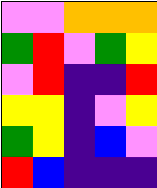[["violet", "violet", "orange", "orange", "orange"], ["green", "red", "violet", "green", "yellow"], ["violet", "red", "indigo", "indigo", "red"], ["yellow", "yellow", "indigo", "violet", "yellow"], ["green", "yellow", "indigo", "blue", "violet"], ["red", "blue", "indigo", "indigo", "indigo"]]